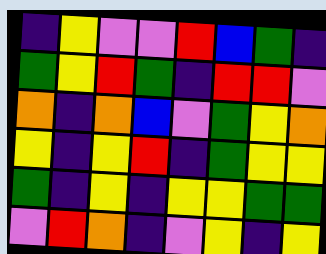[["indigo", "yellow", "violet", "violet", "red", "blue", "green", "indigo"], ["green", "yellow", "red", "green", "indigo", "red", "red", "violet"], ["orange", "indigo", "orange", "blue", "violet", "green", "yellow", "orange"], ["yellow", "indigo", "yellow", "red", "indigo", "green", "yellow", "yellow"], ["green", "indigo", "yellow", "indigo", "yellow", "yellow", "green", "green"], ["violet", "red", "orange", "indigo", "violet", "yellow", "indigo", "yellow"]]